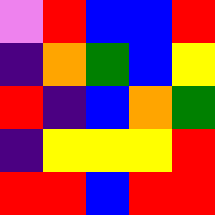[["violet", "red", "blue", "blue", "red"], ["indigo", "orange", "green", "blue", "yellow"], ["red", "indigo", "blue", "orange", "green"], ["indigo", "yellow", "yellow", "yellow", "red"], ["red", "red", "blue", "red", "red"]]